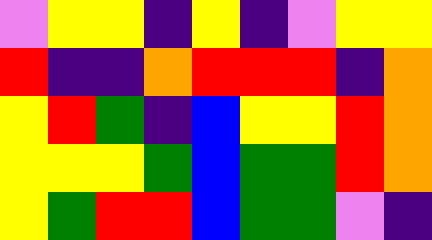[["violet", "yellow", "yellow", "indigo", "yellow", "indigo", "violet", "yellow", "yellow"], ["red", "indigo", "indigo", "orange", "red", "red", "red", "indigo", "orange"], ["yellow", "red", "green", "indigo", "blue", "yellow", "yellow", "red", "orange"], ["yellow", "yellow", "yellow", "green", "blue", "green", "green", "red", "orange"], ["yellow", "green", "red", "red", "blue", "green", "green", "violet", "indigo"]]